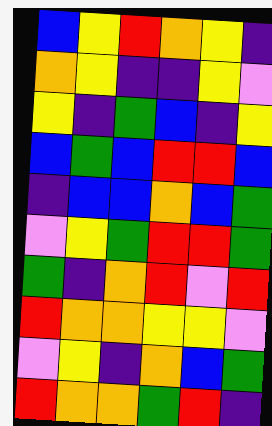[["blue", "yellow", "red", "orange", "yellow", "indigo"], ["orange", "yellow", "indigo", "indigo", "yellow", "violet"], ["yellow", "indigo", "green", "blue", "indigo", "yellow"], ["blue", "green", "blue", "red", "red", "blue"], ["indigo", "blue", "blue", "orange", "blue", "green"], ["violet", "yellow", "green", "red", "red", "green"], ["green", "indigo", "orange", "red", "violet", "red"], ["red", "orange", "orange", "yellow", "yellow", "violet"], ["violet", "yellow", "indigo", "orange", "blue", "green"], ["red", "orange", "orange", "green", "red", "indigo"]]